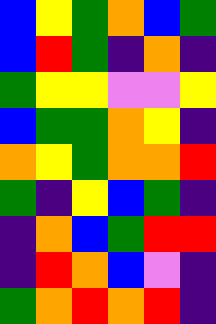[["blue", "yellow", "green", "orange", "blue", "green"], ["blue", "red", "green", "indigo", "orange", "indigo"], ["green", "yellow", "yellow", "violet", "violet", "yellow"], ["blue", "green", "green", "orange", "yellow", "indigo"], ["orange", "yellow", "green", "orange", "orange", "red"], ["green", "indigo", "yellow", "blue", "green", "indigo"], ["indigo", "orange", "blue", "green", "red", "red"], ["indigo", "red", "orange", "blue", "violet", "indigo"], ["green", "orange", "red", "orange", "red", "indigo"]]